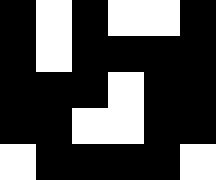[["black", "white", "black", "white", "white", "black"], ["black", "white", "black", "black", "black", "black"], ["black", "black", "black", "white", "black", "black"], ["black", "black", "white", "white", "black", "black"], ["white", "black", "black", "black", "black", "white"]]